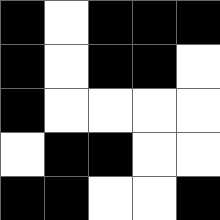[["black", "white", "black", "black", "black"], ["black", "white", "black", "black", "white"], ["black", "white", "white", "white", "white"], ["white", "black", "black", "white", "white"], ["black", "black", "white", "white", "black"]]